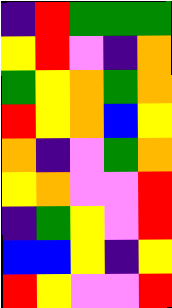[["indigo", "red", "green", "green", "green"], ["yellow", "red", "violet", "indigo", "orange"], ["green", "yellow", "orange", "green", "orange"], ["red", "yellow", "orange", "blue", "yellow"], ["orange", "indigo", "violet", "green", "orange"], ["yellow", "orange", "violet", "violet", "red"], ["indigo", "green", "yellow", "violet", "red"], ["blue", "blue", "yellow", "indigo", "yellow"], ["red", "yellow", "violet", "violet", "red"]]